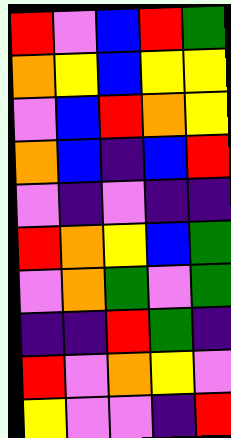[["red", "violet", "blue", "red", "green"], ["orange", "yellow", "blue", "yellow", "yellow"], ["violet", "blue", "red", "orange", "yellow"], ["orange", "blue", "indigo", "blue", "red"], ["violet", "indigo", "violet", "indigo", "indigo"], ["red", "orange", "yellow", "blue", "green"], ["violet", "orange", "green", "violet", "green"], ["indigo", "indigo", "red", "green", "indigo"], ["red", "violet", "orange", "yellow", "violet"], ["yellow", "violet", "violet", "indigo", "red"]]